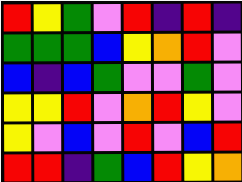[["red", "yellow", "green", "violet", "red", "indigo", "red", "indigo"], ["green", "green", "green", "blue", "yellow", "orange", "red", "violet"], ["blue", "indigo", "blue", "green", "violet", "violet", "green", "violet"], ["yellow", "yellow", "red", "violet", "orange", "red", "yellow", "violet"], ["yellow", "violet", "blue", "violet", "red", "violet", "blue", "red"], ["red", "red", "indigo", "green", "blue", "red", "yellow", "orange"]]